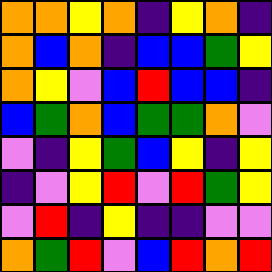[["orange", "orange", "yellow", "orange", "indigo", "yellow", "orange", "indigo"], ["orange", "blue", "orange", "indigo", "blue", "blue", "green", "yellow"], ["orange", "yellow", "violet", "blue", "red", "blue", "blue", "indigo"], ["blue", "green", "orange", "blue", "green", "green", "orange", "violet"], ["violet", "indigo", "yellow", "green", "blue", "yellow", "indigo", "yellow"], ["indigo", "violet", "yellow", "red", "violet", "red", "green", "yellow"], ["violet", "red", "indigo", "yellow", "indigo", "indigo", "violet", "violet"], ["orange", "green", "red", "violet", "blue", "red", "orange", "red"]]